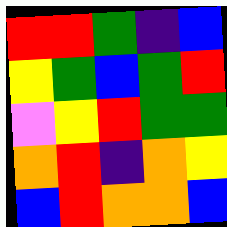[["red", "red", "green", "indigo", "blue"], ["yellow", "green", "blue", "green", "red"], ["violet", "yellow", "red", "green", "green"], ["orange", "red", "indigo", "orange", "yellow"], ["blue", "red", "orange", "orange", "blue"]]